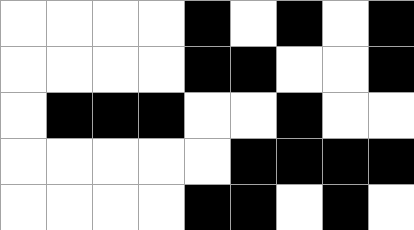[["white", "white", "white", "white", "black", "white", "black", "white", "black"], ["white", "white", "white", "white", "black", "black", "white", "white", "black"], ["white", "black", "black", "black", "white", "white", "black", "white", "white"], ["white", "white", "white", "white", "white", "black", "black", "black", "black"], ["white", "white", "white", "white", "black", "black", "white", "black", "white"]]